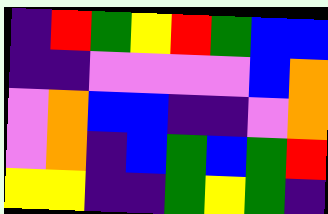[["indigo", "red", "green", "yellow", "red", "green", "blue", "blue"], ["indigo", "indigo", "violet", "violet", "violet", "violet", "blue", "orange"], ["violet", "orange", "blue", "blue", "indigo", "indigo", "violet", "orange"], ["violet", "orange", "indigo", "blue", "green", "blue", "green", "red"], ["yellow", "yellow", "indigo", "indigo", "green", "yellow", "green", "indigo"]]